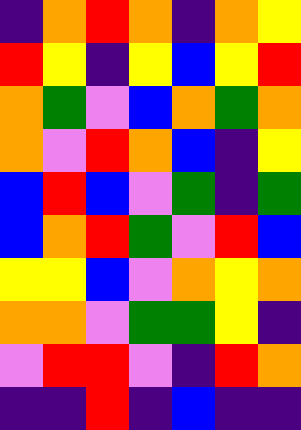[["indigo", "orange", "red", "orange", "indigo", "orange", "yellow"], ["red", "yellow", "indigo", "yellow", "blue", "yellow", "red"], ["orange", "green", "violet", "blue", "orange", "green", "orange"], ["orange", "violet", "red", "orange", "blue", "indigo", "yellow"], ["blue", "red", "blue", "violet", "green", "indigo", "green"], ["blue", "orange", "red", "green", "violet", "red", "blue"], ["yellow", "yellow", "blue", "violet", "orange", "yellow", "orange"], ["orange", "orange", "violet", "green", "green", "yellow", "indigo"], ["violet", "red", "red", "violet", "indigo", "red", "orange"], ["indigo", "indigo", "red", "indigo", "blue", "indigo", "indigo"]]